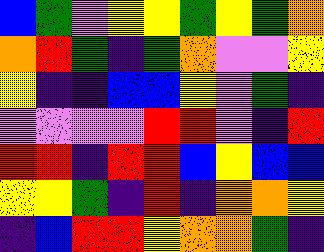[["blue", "green", "violet", "yellow", "yellow", "green", "yellow", "green", "orange"], ["orange", "red", "green", "indigo", "green", "orange", "violet", "violet", "yellow"], ["yellow", "indigo", "indigo", "blue", "blue", "yellow", "violet", "green", "indigo"], ["violet", "violet", "violet", "violet", "red", "red", "violet", "indigo", "red"], ["red", "red", "indigo", "red", "red", "blue", "yellow", "blue", "blue"], ["yellow", "yellow", "green", "indigo", "red", "indigo", "orange", "orange", "yellow"], ["indigo", "blue", "red", "red", "yellow", "orange", "orange", "green", "indigo"]]